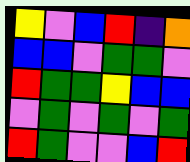[["yellow", "violet", "blue", "red", "indigo", "orange"], ["blue", "blue", "violet", "green", "green", "violet"], ["red", "green", "green", "yellow", "blue", "blue"], ["violet", "green", "violet", "green", "violet", "green"], ["red", "green", "violet", "violet", "blue", "red"]]